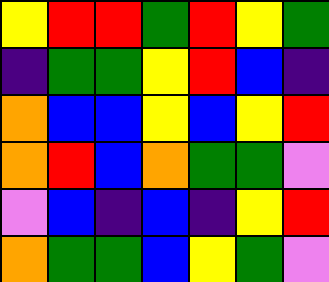[["yellow", "red", "red", "green", "red", "yellow", "green"], ["indigo", "green", "green", "yellow", "red", "blue", "indigo"], ["orange", "blue", "blue", "yellow", "blue", "yellow", "red"], ["orange", "red", "blue", "orange", "green", "green", "violet"], ["violet", "blue", "indigo", "blue", "indigo", "yellow", "red"], ["orange", "green", "green", "blue", "yellow", "green", "violet"]]